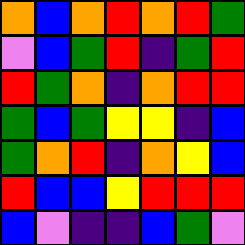[["orange", "blue", "orange", "red", "orange", "red", "green"], ["violet", "blue", "green", "red", "indigo", "green", "red"], ["red", "green", "orange", "indigo", "orange", "red", "red"], ["green", "blue", "green", "yellow", "yellow", "indigo", "blue"], ["green", "orange", "red", "indigo", "orange", "yellow", "blue"], ["red", "blue", "blue", "yellow", "red", "red", "red"], ["blue", "violet", "indigo", "indigo", "blue", "green", "violet"]]